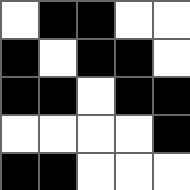[["white", "black", "black", "white", "white"], ["black", "white", "black", "black", "white"], ["black", "black", "white", "black", "black"], ["white", "white", "white", "white", "black"], ["black", "black", "white", "white", "white"]]